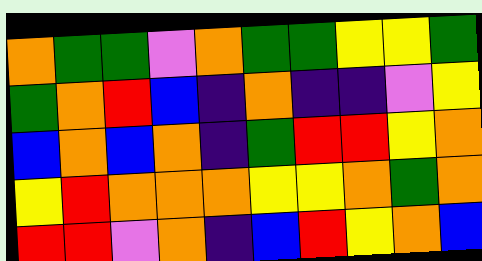[["orange", "green", "green", "violet", "orange", "green", "green", "yellow", "yellow", "green"], ["green", "orange", "red", "blue", "indigo", "orange", "indigo", "indigo", "violet", "yellow"], ["blue", "orange", "blue", "orange", "indigo", "green", "red", "red", "yellow", "orange"], ["yellow", "red", "orange", "orange", "orange", "yellow", "yellow", "orange", "green", "orange"], ["red", "red", "violet", "orange", "indigo", "blue", "red", "yellow", "orange", "blue"]]